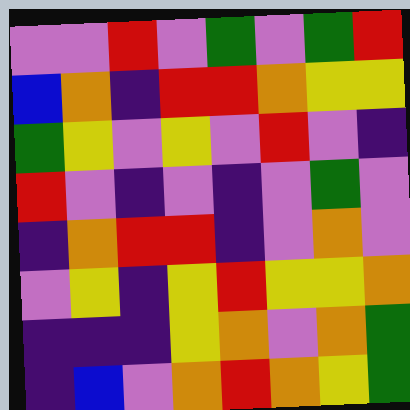[["violet", "violet", "red", "violet", "green", "violet", "green", "red"], ["blue", "orange", "indigo", "red", "red", "orange", "yellow", "yellow"], ["green", "yellow", "violet", "yellow", "violet", "red", "violet", "indigo"], ["red", "violet", "indigo", "violet", "indigo", "violet", "green", "violet"], ["indigo", "orange", "red", "red", "indigo", "violet", "orange", "violet"], ["violet", "yellow", "indigo", "yellow", "red", "yellow", "yellow", "orange"], ["indigo", "indigo", "indigo", "yellow", "orange", "violet", "orange", "green"], ["indigo", "blue", "violet", "orange", "red", "orange", "yellow", "green"]]